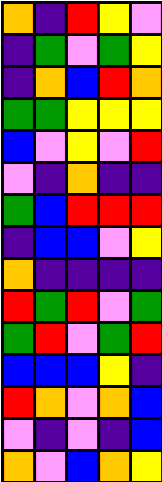[["orange", "indigo", "red", "yellow", "violet"], ["indigo", "green", "violet", "green", "yellow"], ["indigo", "orange", "blue", "red", "orange"], ["green", "green", "yellow", "yellow", "yellow"], ["blue", "violet", "yellow", "violet", "red"], ["violet", "indigo", "orange", "indigo", "indigo"], ["green", "blue", "red", "red", "red"], ["indigo", "blue", "blue", "violet", "yellow"], ["orange", "indigo", "indigo", "indigo", "indigo"], ["red", "green", "red", "violet", "green"], ["green", "red", "violet", "green", "red"], ["blue", "blue", "blue", "yellow", "indigo"], ["red", "orange", "violet", "orange", "blue"], ["violet", "indigo", "violet", "indigo", "blue"], ["orange", "violet", "blue", "orange", "yellow"]]